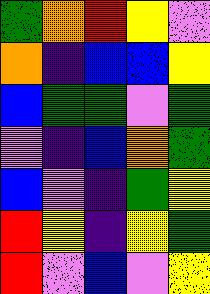[["green", "orange", "red", "yellow", "violet"], ["orange", "indigo", "blue", "blue", "yellow"], ["blue", "green", "green", "violet", "green"], ["violet", "indigo", "blue", "orange", "green"], ["blue", "violet", "indigo", "green", "yellow"], ["red", "yellow", "indigo", "yellow", "green"], ["red", "violet", "blue", "violet", "yellow"]]